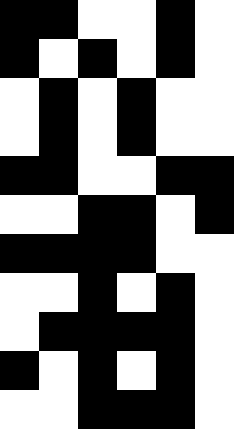[["black", "black", "white", "white", "black", "white"], ["black", "white", "black", "white", "black", "white"], ["white", "black", "white", "black", "white", "white"], ["white", "black", "white", "black", "white", "white"], ["black", "black", "white", "white", "black", "black"], ["white", "white", "black", "black", "white", "black"], ["black", "black", "black", "black", "white", "white"], ["white", "white", "black", "white", "black", "white"], ["white", "black", "black", "black", "black", "white"], ["black", "white", "black", "white", "black", "white"], ["white", "white", "black", "black", "black", "white"]]